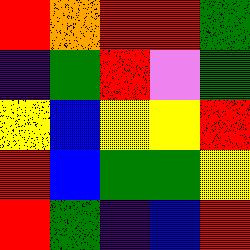[["red", "orange", "red", "red", "green"], ["indigo", "green", "red", "violet", "green"], ["yellow", "blue", "yellow", "yellow", "red"], ["red", "blue", "green", "green", "yellow"], ["red", "green", "indigo", "blue", "red"]]